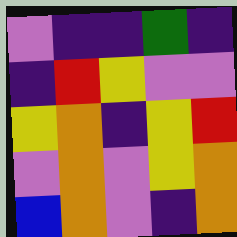[["violet", "indigo", "indigo", "green", "indigo"], ["indigo", "red", "yellow", "violet", "violet"], ["yellow", "orange", "indigo", "yellow", "red"], ["violet", "orange", "violet", "yellow", "orange"], ["blue", "orange", "violet", "indigo", "orange"]]